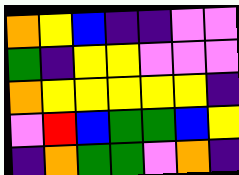[["orange", "yellow", "blue", "indigo", "indigo", "violet", "violet"], ["green", "indigo", "yellow", "yellow", "violet", "violet", "violet"], ["orange", "yellow", "yellow", "yellow", "yellow", "yellow", "indigo"], ["violet", "red", "blue", "green", "green", "blue", "yellow"], ["indigo", "orange", "green", "green", "violet", "orange", "indigo"]]